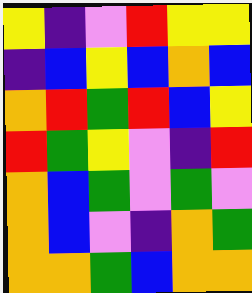[["yellow", "indigo", "violet", "red", "yellow", "yellow"], ["indigo", "blue", "yellow", "blue", "orange", "blue"], ["orange", "red", "green", "red", "blue", "yellow"], ["red", "green", "yellow", "violet", "indigo", "red"], ["orange", "blue", "green", "violet", "green", "violet"], ["orange", "blue", "violet", "indigo", "orange", "green"], ["orange", "orange", "green", "blue", "orange", "orange"]]